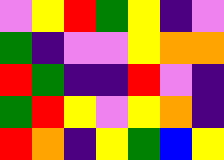[["violet", "yellow", "red", "green", "yellow", "indigo", "violet"], ["green", "indigo", "violet", "violet", "yellow", "orange", "orange"], ["red", "green", "indigo", "indigo", "red", "violet", "indigo"], ["green", "red", "yellow", "violet", "yellow", "orange", "indigo"], ["red", "orange", "indigo", "yellow", "green", "blue", "yellow"]]